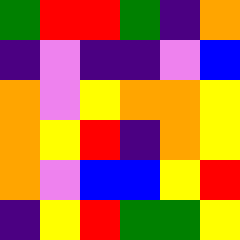[["green", "red", "red", "green", "indigo", "orange"], ["indigo", "violet", "indigo", "indigo", "violet", "blue"], ["orange", "violet", "yellow", "orange", "orange", "yellow"], ["orange", "yellow", "red", "indigo", "orange", "yellow"], ["orange", "violet", "blue", "blue", "yellow", "red"], ["indigo", "yellow", "red", "green", "green", "yellow"]]